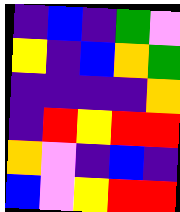[["indigo", "blue", "indigo", "green", "violet"], ["yellow", "indigo", "blue", "orange", "green"], ["indigo", "indigo", "indigo", "indigo", "orange"], ["indigo", "red", "yellow", "red", "red"], ["orange", "violet", "indigo", "blue", "indigo"], ["blue", "violet", "yellow", "red", "red"]]